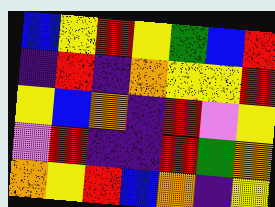[["blue", "yellow", "red", "yellow", "green", "blue", "red"], ["indigo", "red", "indigo", "orange", "yellow", "yellow", "red"], ["yellow", "blue", "orange", "indigo", "red", "violet", "yellow"], ["violet", "red", "indigo", "indigo", "red", "green", "orange"], ["orange", "yellow", "red", "blue", "orange", "indigo", "yellow"]]